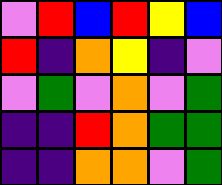[["violet", "red", "blue", "red", "yellow", "blue"], ["red", "indigo", "orange", "yellow", "indigo", "violet"], ["violet", "green", "violet", "orange", "violet", "green"], ["indigo", "indigo", "red", "orange", "green", "green"], ["indigo", "indigo", "orange", "orange", "violet", "green"]]